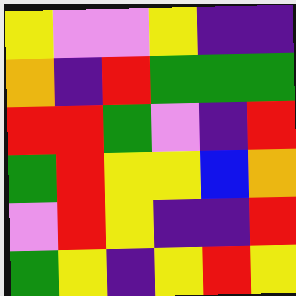[["yellow", "violet", "violet", "yellow", "indigo", "indigo"], ["orange", "indigo", "red", "green", "green", "green"], ["red", "red", "green", "violet", "indigo", "red"], ["green", "red", "yellow", "yellow", "blue", "orange"], ["violet", "red", "yellow", "indigo", "indigo", "red"], ["green", "yellow", "indigo", "yellow", "red", "yellow"]]